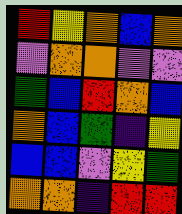[["red", "yellow", "orange", "blue", "orange"], ["violet", "orange", "orange", "violet", "violet"], ["green", "blue", "red", "orange", "blue"], ["orange", "blue", "green", "indigo", "yellow"], ["blue", "blue", "violet", "yellow", "green"], ["orange", "orange", "indigo", "red", "red"]]